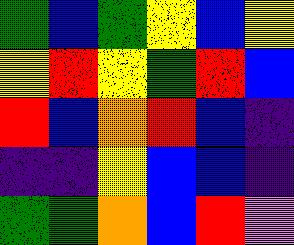[["green", "blue", "green", "yellow", "blue", "yellow"], ["yellow", "red", "yellow", "green", "red", "blue"], ["red", "blue", "orange", "red", "blue", "indigo"], ["indigo", "indigo", "yellow", "blue", "blue", "indigo"], ["green", "green", "orange", "blue", "red", "violet"]]